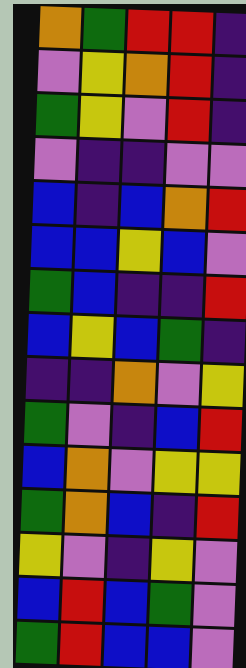[["orange", "green", "red", "red", "indigo"], ["violet", "yellow", "orange", "red", "indigo"], ["green", "yellow", "violet", "red", "indigo"], ["violet", "indigo", "indigo", "violet", "violet"], ["blue", "indigo", "blue", "orange", "red"], ["blue", "blue", "yellow", "blue", "violet"], ["green", "blue", "indigo", "indigo", "red"], ["blue", "yellow", "blue", "green", "indigo"], ["indigo", "indigo", "orange", "violet", "yellow"], ["green", "violet", "indigo", "blue", "red"], ["blue", "orange", "violet", "yellow", "yellow"], ["green", "orange", "blue", "indigo", "red"], ["yellow", "violet", "indigo", "yellow", "violet"], ["blue", "red", "blue", "green", "violet"], ["green", "red", "blue", "blue", "violet"]]